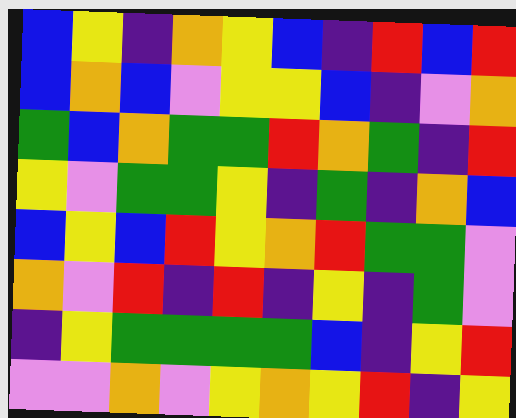[["blue", "yellow", "indigo", "orange", "yellow", "blue", "indigo", "red", "blue", "red"], ["blue", "orange", "blue", "violet", "yellow", "yellow", "blue", "indigo", "violet", "orange"], ["green", "blue", "orange", "green", "green", "red", "orange", "green", "indigo", "red"], ["yellow", "violet", "green", "green", "yellow", "indigo", "green", "indigo", "orange", "blue"], ["blue", "yellow", "blue", "red", "yellow", "orange", "red", "green", "green", "violet"], ["orange", "violet", "red", "indigo", "red", "indigo", "yellow", "indigo", "green", "violet"], ["indigo", "yellow", "green", "green", "green", "green", "blue", "indigo", "yellow", "red"], ["violet", "violet", "orange", "violet", "yellow", "orange", "yellow", "red", "indigo", "yellow"]]